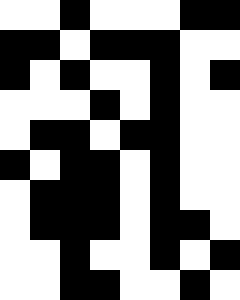[["white", "white", "black", "white", "white", "white", "black", "black"], ["black", "black", "white", "black", "black", "black", "white", "white"], ["black", "white", "black", "white", "white", "black", "white", "black"], ["white", "white", "white", "black", "white", "black", "white", "white"], ["white", "black", "black", "white", "black", "black", "white", "white"], ["black", "white", "black", "black", "white", "black", "white", "white"], ["white", "black", "black", "black", "white", "black", "white", "white"], ["white", "black", "black", "black", "white", "black", "black", "white"], ["white", "white", "black", "white", "white", "black", "white", "black"], ["white", "white", "black", "black", "white", "white", "black", "white"]]